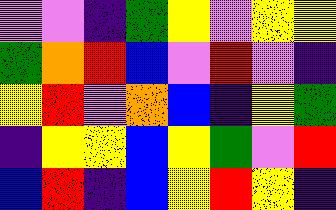[["violet", "violet", "indigo", "green", "yellow", "violet", "yellow", "yellow"], ["green", "orange", "red", "blue", "violet", "red", "violet", "indigo"], ["yellow", "red", "violet", "orange", "blue", "indigo", "yellow", "green"], ["indigo", "yellow", "yellow", "blue", "yellow", "green", "violet", "red"], ["blue", "red", "indigo", "blue", "yellow", "red", "yellow", "indigo"]]